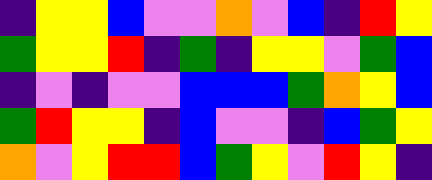[["indigo", "yellow", "yellow", "blue", "violet", "violet", "orange", "violet", "blue", "indigo", "red", "yellow"], ["green", "yellow", "yellow", "red", "indigo", "green", "indigo", "yellow", "yellow", "violet", "green", "blue"], ["indigo", "violet", "indigo", "violet", "violet", "blue", "blue", "blue", "green", "orange", "yellow", "blue"], ["green", "red", "yellow", "yellow", "indigo", "blue", "violet", "violet", "indigo", "blue", "green", "yellow"], ["orange", "violet", "yellow", "red", "red", "blue", "green", "yellow", "violet", "red", "yellow", "indigo"]]